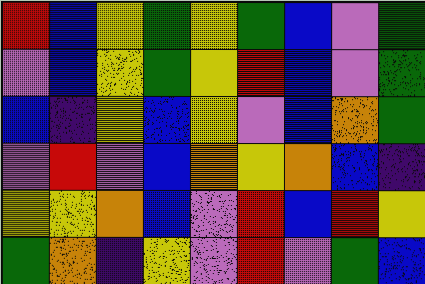[["red", "blue", "yellow", "green", "yellow", "green", "blue", "violet", "green"], ["violet", "blue", "yellow", "green", "yellow", "red", "blue", "violet", "green"], ["blue", "indigo", "yellow", "blue", "yellow", "violet", "blue", "orange", "green"], ["violet", "red", "violet", "blue", "orange", "yellow", "orange", "blue", "indigo"], ["yellow", "yellow", "orange", "blue", "violet", "red", "blue", "red", "yellow"], ["green", "orange", "indigo", "yellow", "violet", "red", "violet", "green", "blue"]]